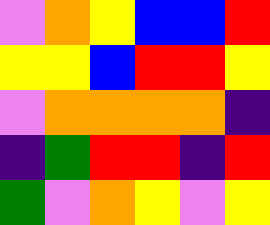[["violet", "orange", "yellow", "blue", "blue", "red"], ["yellow", "yellow", "blue", "red", "red", "yellow"], ["violet", "orange", "orange", "orange", "orange", "indigo"], ["indigo", "green", "red", "red", "indigo", "red"], ["green", "violet", "orange", "yellow", "violet", "yellow"]]